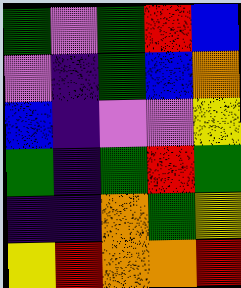[["green", "violet", "green", "red", "blue"], ["violet", "indigo", "green", "blue", "orange"], ["blue", "indigo", "violet", "violet", "yellow"], ["green", "indigo", "green", "red", "green"], ["indigo", "indigo", "orange", "green", "yellow"], ["yellow", "red", "orange", "orange", "red"]]